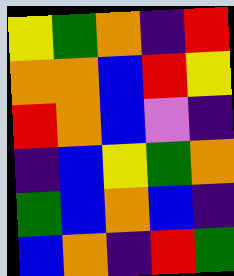[["yellow", "green", "orange", "indigo", "red"], ["orange", "orange", "blue", "red", "yellow"], ["red", "orange", "blue", "violet", "indigo"], ["indigo", "blue", "yellow", "green", "orange"], ["green", "blue", "orange", "blue", "indigo"], ["blue", "orange", "indigo", "red", "green"]]